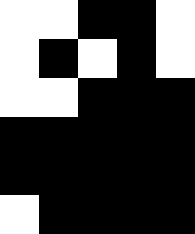[["white", "white", "black", "black", "white"], ["white", "black", "white", "black", "white"], ["white", "white", "black", "black", "black"], ["black", "black", "black", "black", "black"], ["black", "black", "black", "black", "black"], ["white", "black", "black", "black", "black"]]